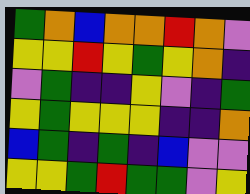[["green", "orange", "blue", "orange", "orange", "red", "orange", "violet"], ["yellow", "yellow", "red", "yellow", "green", "yellow", "orange", "indigo"], ["violet", "green", "indigo", "indigo", "yellow", "violet", "indigo", "green"], ["yellow", "green", "yellow", "yellow", "yellow", "indigo", "indigo", "orange"], ["blue", "green", "indigo", "green", "indigo", "blue", "violet", "violet"], ["yellow", "yellow", "green", "red", "green", "green", "violet", "yellow"]]